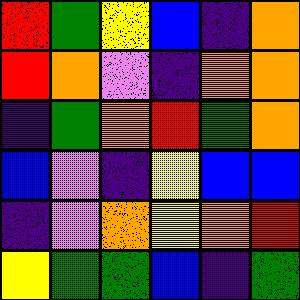[["red", "green", "yellow", "blue", "indigo", "orange"], ["red", "orange", "violet", "indigo", "orange", "orange"], ["indigo", "green", "orange", "red", "green", "orange"], ["blue", "violet", "indigo", "yellow", "blue", "blue"], ["indigo", "violet", "orange", "yellow", "orange", "red"], ["yellow", "green", "green", "blue", "indigo", "green"]]